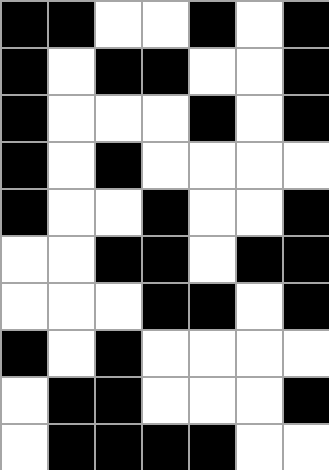[["black", "black", "white", "white", "black", "white", "black"], ["black", "white", "black", "black", "white", "white", "black"], ["black", "white", "white", "white", "black", "white", "black"], ["black", "white", "black", "white", "white", "white", "white"], ["black", "white", "white", "black", "white", "white", "black"], ["white", "white", "black", "black", "white", "black", "black"], ["white", "white", "white", "black", "black", "white", "black"], ["black", "white", "black", "white", "white", "white", "white"], ["white", "black", "black", "white", "white", "white", "black"], ["white", "black", "black", "black", "black", "white", "white"]]